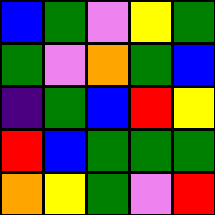[["blue", "green", "violet", "yellow", "green"], ["green", "violet", "orange", "green", "blue"], ["indigo", "green", "blue", "red", "yellow"], ["red", "blue", "green", "green", "green"], ["orange", "yellow", "green", "violet", "red"]]